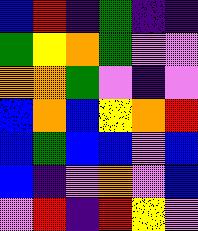[["blue", "red", "indigo", "green", "indigo", "indigo"], ["green", "yellow", "orange", "green", "violet", "violet"], ["orange", "orange", "green", "violet", "indigo", "violet"], ["blue", "orange", "blue", "yellow", "orange", "red"], ["blue", "green", "blue", "blue", "violet", "blue"], ["blue", "indigo", "violet", "orange", "violet", "blue"], ["violet", "red", "indigo", "red", "yellow", "violet"]]